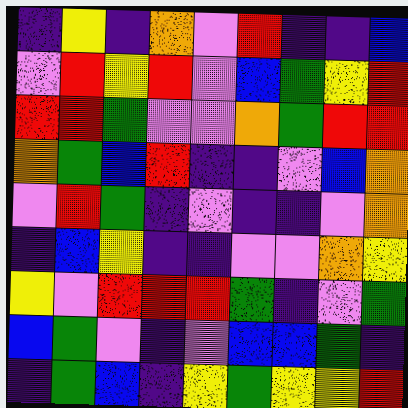[["indigo", "yellow", "indigo", "orange", "violet", "red", "indigo", "indigo", "blue"], ["violet", "red", "yellow", "red", "violet", "blue", "green", "yellow", "red"], ["red", "red", "green", "violet", "violet", "orange", "green", "red", "red"], ["orange", "green", "blue", "red", "indigo", "indigo", "violet", "blue", "orange"], ["violet", "red", "green", "indigo", "violet", "indigo", "indigo", "violet", "orange"], ["indigo", "blue", "yellow", "indigo", "indigo", "violet", "violet", "orange", "yellow"], ["yellow", "violet", "red", "red", "red", "green", "indigo", "violet", "green"], ["blue", "green", "violet", "indigo", "violet", "blue", "blue", "green", "indigo"], ["indigo", "green", "blue", "indigo", "yellow", "green", "yellow", "yellow", "red"]]